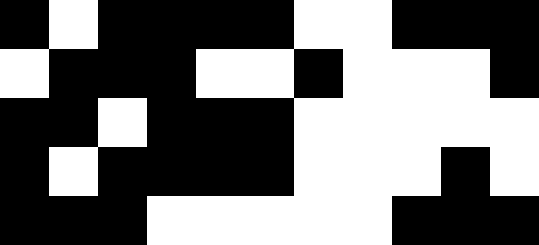[["black", "white", "black", "black", "black", "black", "white", "white", "black", "black", "black"], ["white", "black", "black", "black", "white", "white", "black", "white", "white", "white", "black"], ["black", "black", "white", "black", "black", "black", "white", "white", "white", "white", "white"], ["black", "white", "black", "black", "black", "black", "white", "white", "white", "black", "white"], ["black", "black", "black", "white", "white", "white", "white", "white", "black", "black", "black"]]